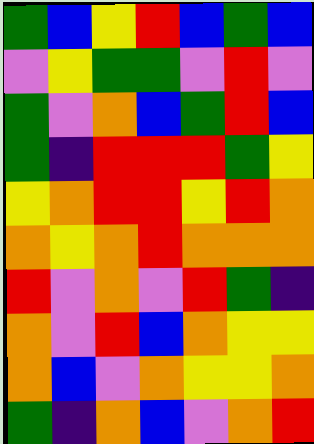[["green", "blue", "yellow", "red", "blue", "green", "blue"], ["violet", "yellow", "green", "green", "violet", "red", "violet"], ["green", "violet", "orange", "blue", "green", "red", "blue"], ["green", "indigo", "red", "red", "red", "green", "yellow"], ["yellow", "orange", "red", "red", "yellow", "red", "orange"], ["orange", "yellow", "orange", "red", "orange", "orange", "orange"], ["red", "violet", "orange", "violet", "red", "green", "indigo"], ["orange", "violet", "red", "blue", "orange", "yellow", "yellow"], ["orange", "blue", "violet", "orange", "yellow", "yellow", "orange"], ["green", "indigo", "orange", "blue", "violet", "orange", "red"]]